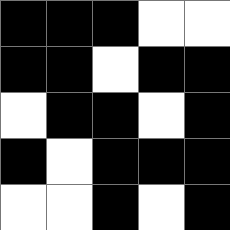[["black", "black", "black", "white", "white"], ["black", "black", "white", "black", "black"], ["white", "black", "black", "white", "black"], ["black", "white", "black", "black", "black"], ["white", "white", "black", "white", "black"]]